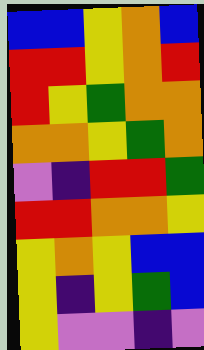[["blue", "blue", "yellow", "orange", "blue"], ["red", "red", "yellow", "orange", "red"], ["red", "yellow", "green", "orange", "orange"], ["orange", "orange", "yellow", "green", "orange"], ["violet", "indigo", "red", "red", "green"], ["red", "red", "orange", "orange", "yellow"], ["yellow", "orange", "yellow", "blue", "blue"], ["yellow", "indigo", "yellow", "green", "blue"], ["yellow", "violet", "violet", "indigo", "violet"]]